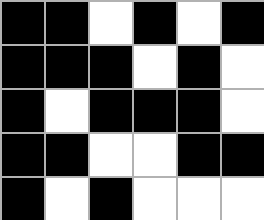[["black", "black", "white", "black", "white", "black"], ["black", "black", "black", "white", "black", "white"], ["black", "white", "black", "black", "black", "white"], ["black", "black", "white", "white", "black", "black"], ["black", "white", "black", "white", "white", "white"]]